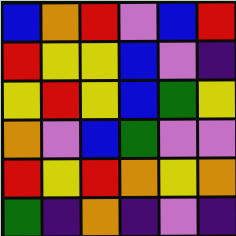[["blue", "orange", "red", "violet", "blue", "red"], ["red", "yellow", "yellow", "blue", "violet", "indigo"], ["yellow", "red", "yellow", "blue", "green", "yellow"], ["orange", "violet", "blue", "green", "violet", "violet"], ["red", "yellow", "red", "orange", "yellow", "orange"], ["green", "indigo", "orange", "indigo", "violet", "indigo"]]